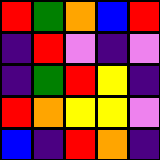[["red", "green", "orange", "blue", "red"], ["indigo", "red", "violet", "indigo", "violet"], ["indigo", "green", "red", "yellow", "indigo"], ["red", "orange", "yellow", "yellow", "violet"], ["blue", "indigo", "red", "orange", "indigo"]]